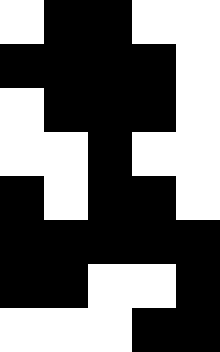[["white", "black", "black", "white", "white"], ["black", "black", "black", "black", "white"], ["white", "black", "black", "black", "white"], ["white", "white", "black", "white", "white"], ["black", "white", "black", "black", "white"], ["black", "black", "black", "black", "black"], ["black", "black", "white", "white", "black"], ["white", "white", "white", "black", "black"]]